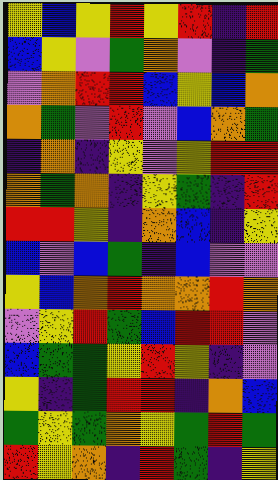[["yellow", "blue", "yellow", "red", "yellow", "red", "indigo", "red"], ["blue", "yellow", "violet", "green", "orange", "violet", "indigo", "green"], ["violet", "orange", "red", "red", "blue", "yellow", "blue", "orange"], ["orange", "green", "violet", "red", "violet", "blue", "orange", "green"], ["indigo", "orange", "indigo", "yellow", "violet", "yellow", "red", "red"], ["orange", "green", "orange", "indigo", "yellow", "green", "indigo", "red"], ["red", "red", "yellow", "indigo", "orange", "blue", "indigo", "yellow"], ["blue", "violet", "blue", "green", "indigo", "blue", "violet", "violet"], ["yellow", "blue", "orange", "red", "orange", "orange", "red", "orange"], ["violet", "yellow", "red", "green", "blue", "red", "red", "violet"], ["blue", "green", "green", "yellow", "red", "yellow", "indigo", "violet"], ["yellow", "indigo", "green", "red", "red", "indigo", "orange", "blue"], ["green", "yellow", "green", "orange", "yellow", "green", "red", "green"], ["red", "yellow", "orange", "indigo", "red", "green", "indigo", "yellow"]]